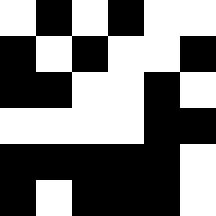[["white", "black", "white", "black", "white", "white"], ["black", "white", "black", "white", "white", "black"], ["black", "black", "white", "white", "black", "white"], ["white", "white", "white", "white", "black", "black"], ["black", "black", "black", "black", "black", "white"], ["black", "white", "black", "black", "black", "white"]]